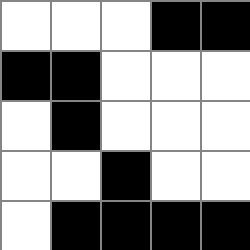[["white", "white", "white", "black", "black"], ["black", "black", "white", "white", "white"], ["white", "black", "white", "white", "white"], ["white", "white", "black", "white", "white"], ["white", "black", "black", "black", "black"]]